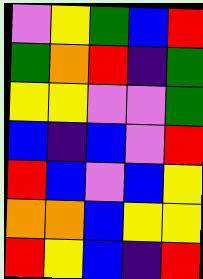[["violet", "yellow", "green", "blue", "red"], ["green", "orange", "red", "indigo", "green"], ["yellow", "yellow", "violet", "violet", "green"], ["blue", "indigo", "blue", "violet", "red"], ["red", "blue", "violet", "blue", "yellow"], ["orange", "orange", "blue", "yellow", "yellow"], ["red", "yellow", "blue", "indigo", "red"]]